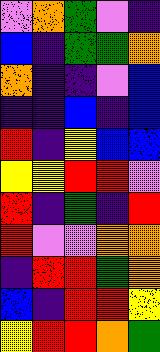[["violet", "orange", "green", "violet", "indigo"], ["blue", "indigo", "green", "green", "orange"], ["orange", "indigo", "indigo", "violet", "blue"], ["indigo", "indigo", "blue", "indigo", "blue"], ["red", "indigo", "yellow", "blue", "blue"], ["yellow", "yellow", "red", "red", "violet"], ["red", "indigo", "green", "indigo", "red"], ["red", "violet", "violet", "orange", "orange"], ["indigo", "red", "red", "green", "orange"], ["blue", "indigo", "red", "red", "yellow"], ["yellow", "red", "red", "orange", "green"]]